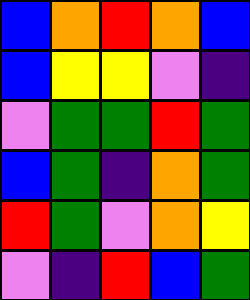[["blue", "orange", "red", "orange", "blue"], ["blue", "yellow", "yellow", "violet", "indigo"], ["violet", "green", "green", "red", "green"], ["blue", "green", "indigo", "orange", "green"], ["red", "green", "violet", "orange", "yellow"], ["violet", "indigo", "red", "blue", "green"]]